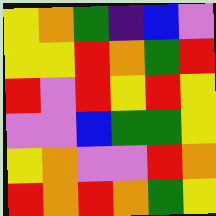[["yellow", "orange", "green", "indigo", "blue", "violet"], ["yellow", "yellow", "red", "orange", "green", "red"], ["red", "violet", "red", "yellow", "red", "yellow"], ["violet", "violet", "blue", "green", "green", "yellow"], ["yellow", "orange", "violet", "violet", "red", "orange"], ["red", "orange", "red", "orange", "green", "yellow"]]